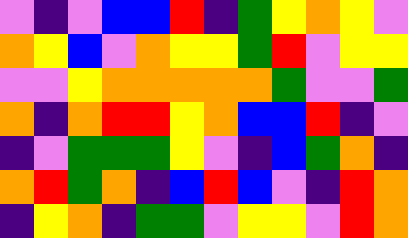[["violet", "indigo", "violet", "blue", "blue", "red", "indigo", "green", "yellow", "orange", "yellow", "violet"], ["orange", "yellow", "blue", "violet", "orange", "yellow", "yellow", "green", "red", "violet", "yellow", "yellow"], ["violet", "violet", "yellow", "orange", "orange", "orange", "orange", "orange", "green", "violet", "violet", "green"], ["orange", "indigo", "orange", "red", "red", "yellow", "orange", "blue", "blue", "red", "indigo", "violet"], ["indigo", "violet", "green", "green", "green", "yellow", "violet", "indigo", "blue", "green", "orange", "indigo"], ["orange", "red", "green", "orange", "indigo", "blue", "red", "blue", "violet", "indigo", "red", "orange"], ["indigo", "yellow", "orange", "indigo", "green", "green", "violet", "yellow", "yellow", "violet", "red", "orange"]]